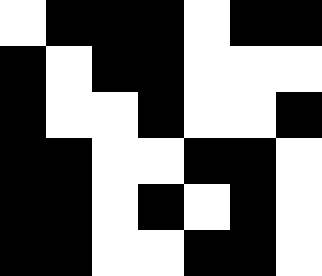[["white", "black", "black", "black", "white", "black", "black"], ["black", "white", "black", "black", "white", "white", "white"], ["black", "white", "white", "black", "white", "white", "black"], ["black", "black", "white", "white", "black", "black", "white"], ["black", "black", "white", "black", "white", "black", "white"], ["black", "black", "white", "white", "black", "black", "white"]]